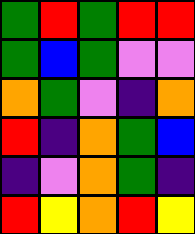[["green", "red", "green", "red", "red"], ["green", "blue", "green", "violet", "violet"], ["orange", "green", "violet", "indigo", "orange"], ["red", "indigo", "orange", "green", "blue"], ["indigo", "violet", "orange", "green", "indigo"], ["red", "yellow", "orange", "red", "yellow"]]